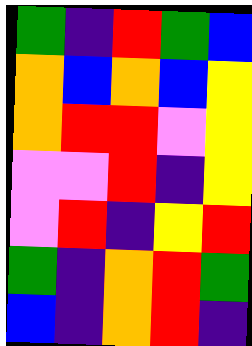[["green", "indigo", "red", "green", "blue"], ["orange", "blue", "orange", "blue", "yellow"], ["orange", "red", "red", "violet", "yellow"], ["violet", "violet", "red", "indigo", "yellow"], ["violet", "red", "indigo", "yellow", "red"], ["green", "indigo", "orange", "red", "green"], ["blue", "indigo", "orange", "red", "indigo"]]